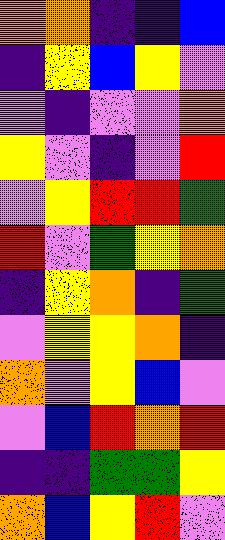[["orange", "orange", "indigo", "indigo", "blue"], ["indigo", "yellow", "blue", "yellow", "violet"], ["violet", "indigo", "violet", "violet", "orange"], ["yellow", "violet", "indigo", "violet", "red"], ["violet", "yellow", "red", "red", "green"], ["red", "violet", "green", "yellow", "orange"], ["indigo", "yellow", "orange", "indigo", "green"], ["violet", "yellow", "yellow", "orange", "indigo"], ["orange", "violet", "yellow", "blue", "violet"], ["violet", "blue", "red", "orange", "red"], ["indigo", "indigo", "green", "green", "yellow"], ["orange", "blue", "yellow", "red", "violet"]]